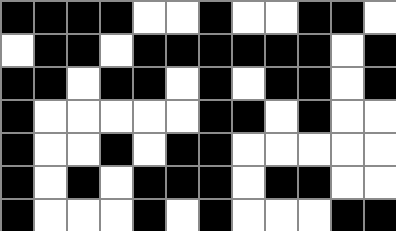[["black", "black", "black", "black", "white", "white", "black", "white", "white", "black", "black", "white"], ["white", "black", "black", "white", "black", "black", "black", "black", "black", "black", "white", "black"], ["black", "black", "white", "black", "black", "white", "black", "white", "black", "black", "white", "black"], ["black", "white", "white", "white", "white", "white", "black", "black", "white", "black", "white", "white"], ["black", "white", "white", "black", "white", "black", "black", "white", "white", "white", "white", "white"], ["black", "white", "black", "white", "black", "black", "black", "white", "black", "black", "white", "white"], ["black", "white", "white", "white", "black", "white", "black", "white", "white", "white", "black", "black"]]